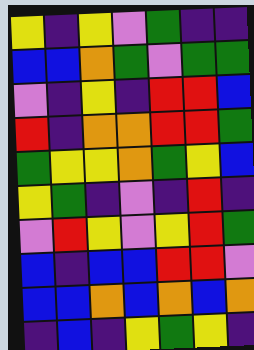[["yellow", "indigo", "yellow", "violet", "green", "indigo", "indigo"], ["blue", "blue", "orange", "green", "violet", "green", "green"], ["violet", "indigo", "yellow", "indigo", "red", "red", "blue"], ["red", "indigo", "orange", "orange", "red", "red", "green"], ["green", "yellow", "yellow", "orange", "green", "yellow", "blue"], ["yellow", "green", "indigo", "violet", "indigo", "red", "indigo"], ["violet", "red", "yellow", "violet", "yellow", "red", "green"], ["blue", "indigo", "blue", "blue", "red", "red", "violet"], ["blue", "blue", "orange", "blue", "orange", "blue", "orange"], ["indigo", "blue", "indigo", "yellow", "green", "yellow", "indigo"]]